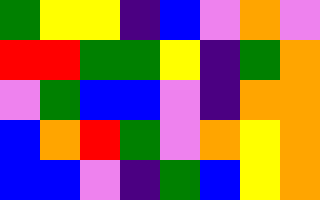[["green", "yellow", "yellow", "indigo", "blue", "violet", "orange", "violet"], ["red", "red", "green", "green", "yellow", "indigo", "green", "orange"], ["violet", "green", "blue", "blue", "violet", "indigo", "orange", "orange"], ["blue", "orange", "red", "green", "violet", "orange", "yellow", "orange"], ["blue", "blue", "violet", "indigo", "green", "blue", "yellow", "orange"]]